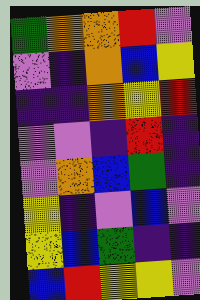[["green", "orange", "orange", "red", "violet"], ["violet", "indigo", "orange", "blue", "yellow"], ["indigo", "indigo", "orange", "yellow", "red"], ["violet", "violet", "indigo", "red", "indigo"], ["violet", "orange", "blue", "green", "indigo"], ["yellow", "indigo", "violet", "blue", "violet"], ["yellow", "blue", "green", "indigo", "indigo"], ["blue", "red", "yellow", "yellow", "violet"]]